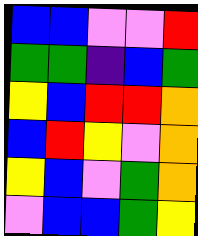[["blue", "blue", "violet", "violet", "red"], ["green", "green", "indigo", "blue", "green"], ["yellow", "blue", "red", "red", "orange"], ["blue", "red", "yellow", "violet", "orange"], ["yellow", "blue", "violet", "green", "orange"], ["violet", "blue", "blue", "green", "yellow"]]